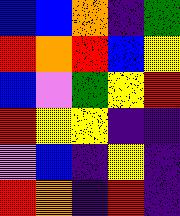[["blue", "blue", "orange", "indigo", "green"], ["red", "orange", "red", "blue", "yellow"], ["blue", "violet", "green", "yellow", "red"], ["red", "yellow", "yellow", "indigo", "indigo"], ["violet", "blue", "indigo", "yellow", "indigo"], ["red", "orange", "indigo", "red", "indigo"]]